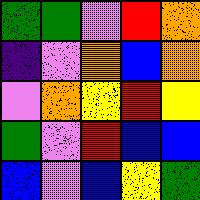[["green", "green", "violet", "red", "orange"], ["indigo", "violet", "orange", "blue", "orange"], ["violet", "orange", "yellow", "red", "yellow"], ["green", "violet", "red", "blue", "blue"], ["blue", "violet", "blue", "yellow", "green"]]